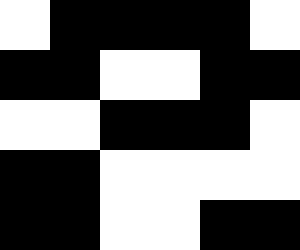[["white", "black", "black", "black", "black", "white"], ["black", "black", "white", "white", "black", "black"], ["white", "white", "black", "black", "black", "white"], ["black", "black", "white", "white", "white", "white"], ["black", "black", "white", "white", "black", "black"]]